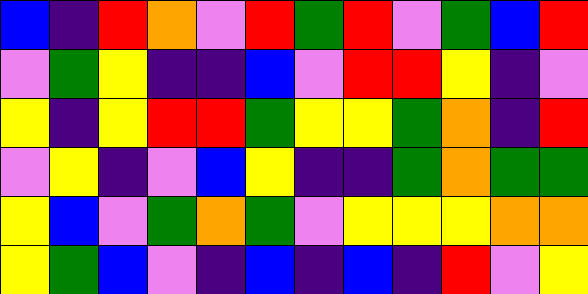[["blue", "indigo", "red", "orange", "violet", "red", "green", "red", "violet", "green", "blue", "red"], ["violet", "green", "yellow", "indigo", "indigo", "blue", "violet", "red", "red", "yellow", "indigo", "violet"], ["yellow", "indigo", "yellow", "red", "red", "green", "yellow", "yellow", "green", "orange", "indigo", "red"], ["violet", "yellow", "indigo", "violet", "blue", "yellow", "indigo", "indigo", "green", "orange", "green", "green"], ["yellow", "blue", "violet", "green", "orange", "green", "violet", "yellow", "yellow", "yellow", "orange", "orange"], ["yellow", "green", "blue", "violet", "indigo", "blue", "indigo", "blue", "indigo", "red", "violet", "yellow"]]